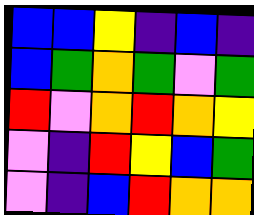[["blue", "blue", "yellow", "indigo", "blue", "indigo"], ["blue", "green", "orange", "green", "violet", "green"], ["red", "violet", "orange", "red", "orange", "yellow"], ["violet", "indigo", "red", "yellow", "blue", "green"], ["violet", "indigo", "blue", "red", "orange", "orange"]]